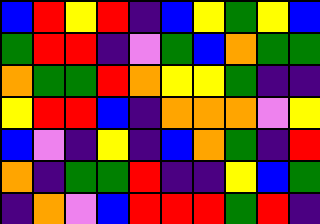[["blue", "red", "yellow", "red", "indigo", "blue", "yellow", "green", "yellow", "blue"], ["green", "red", "red", "indigo", "violet", "green", "blue", "orange", "green", "green"], ["orange", "green", "green", "red", "orange", "yellow", "yellow", "green", "indigo", "indigo"], ["yellow", "red", "red", "blue", "indigo", "orange", "orange", "orange", "violet", "yellow"], ["blue", "violet", "indigo", "yellow", "indigo", "blue", "orange", "green", "indigo", "red"], ["orange", "indigo", "green", "green", "red", "indigo", "indigo", "yellow", "blue", "green"], ["indigo", "orange", "violet", "blue", "red", "red", "red", "green", "red", "indigo"]]